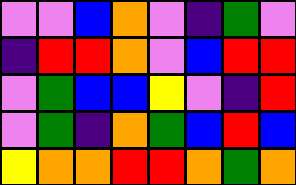[["violet", "violet", "blue", "orange", "violet", "indigo", "green", "violet"], ["indigo", "red", "red", "orange", "violet", "blue", "red", "red"], ["violet", "green", "blue", "blue", "yellow", "violet", "indigo", "red"], ["violet", "green", "indigo", "orange", "green", "blue", "red", "blue"], ["yellow", "orange", "orange", "red", "red", "orange", "green", "orange"]]